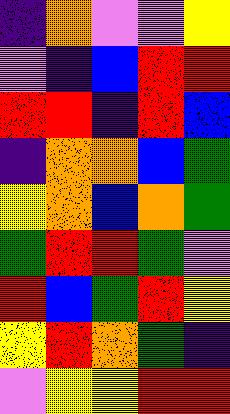[["indigo", "orange", "violet", "violet", "yellow"], ["violet", "indigo", "blue", "red", "red"], ["red", "red", "indigo", "red", "blue"], ["indigo", "orange", "orange", "blue", "green"], ["yellow", "orange", "blue", "orange", "green"], ["green", "red", "red", "green", "violet"], ["red", "blue", "green", "red", "yellow"], ["yellow", "red", "orange", "green", "indigo"], ["violet", "yellow", "yellow", "red", "red"]]